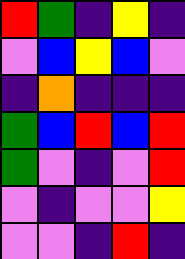[["red", "green", "indigo", "yellow", "indigo"], ["violet", "blue", "yellow", "blue", "violet"], ["indigo", "orange", "indigo", "indigo", "indigo"], ["green", "blue", "red", "blue", "red"], ["green", "violet", "indigo", "violet", "red"], ["violet", "indigo", "violet", "violet", "yellow"], ["violet", "violet", "indigo", "red", "indigo"]]